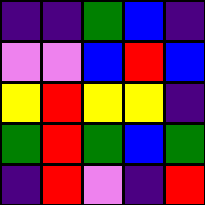[["indigo", "indigo", "green", "blue", "indigo"], ["violet", "violet", "blue", "red", "blue"], ["yellow", "red", "yellow", "yellow", "indigo"], ["green", "red", "green", "blue", "green"], ["indigo", "red", "violet", "indigo", "red"]]